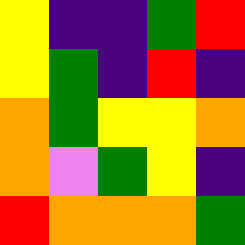[["yellow", "indigo", "indigo", "green", "red"], ["yellow", "green", "indigo", "red", "indigo"], ["orange", "green", "yellow", "yellow", "orange"], ["orange", "violet", "green", "yellow", "indigo"], ["red", "orange", "orange", "orange", "green"]]